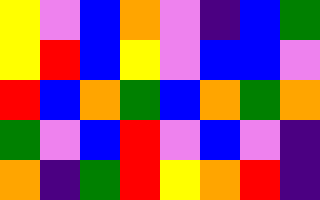[["yellow", "violet", "blue", "orange", "violet", "indigo", "blue", "green"], ["yellow", "red", "blue", "yellow", "violet", "blue", "blue", "violet"], ["red", "blue", "orange", "green", "blue", "orange", "green", "orange"], ["green", "violet", "blue", "red", "violet", "blue", "violet", "indigo"], ["orange", "indigo", "green", "red", "yellow", "orange", "red", "indigo"]]